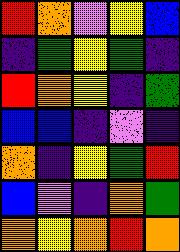[["red", "orange", "violet", "yellow", "blue"], ["indigo", "green", "yellow", "green", "indigo"], ["red", "orange", "yellow", "indigo", "green"], ["blue", "blue", "indigo", "violet", "indigo"], ["orange", "indigo", "yellow", "green", "red"], ["blue", "violet", "indigo", "orange", "green"], ["orange", "yellow", "orange", "red", "orange"]]